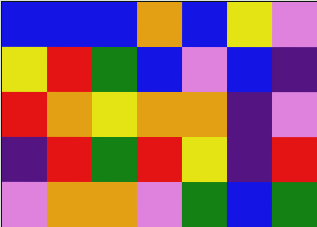[["blue", "blue", "blue", "orange", "blue", "yellow", "violet"], ["yellow", "red", "green", "blue", "violet", "blue", "indigo"], ["red", "orange", "yellow", "orange", "orange", "indigo", "violet"], ["indigo", "red", "green", "red", "yellow", "indigo", "red"], ["violet", "orange", "orange", "violet", "green", "blue", "green"]]